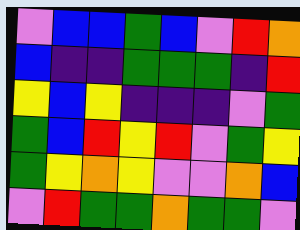[["violet", "blue", "blue", "green", "blue", "violet", "red", "orange"], ["blue", "indigo", "indigo", "green", "green", "green", "indigo", "red"], ["yellow", "blue", "yellow", "indigo", "indigo", "indigo", "violet", "green"], ["green", "blue", "red", "yellow", "red", "violet", "green", "yellow"], ["green", "yellow", "orange", "yellow", "violet", "violet", "orange", "blue"], ["violet", "red", "green", "green", "orange", "green", "green", "violet"]]